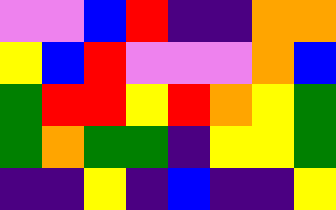[["violet", "violet", "blue", "red", "indigo", "indigo", "orange", "orange"], ["yellow", "blue", "red", "violet", "violet", "violet", "orange", "blue"], ["green", "red", "red", "yellow", "red", "orange", "yellow", "green"], ["green", "orange", "green", "green", "indigo", "yellow", "yellow", "green"], ["indigo", "indigo", "yellow", "indigo", "blue", "indigo", "indigo", "yellow"]]